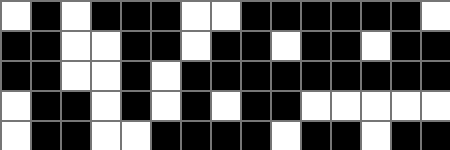[["white", "black", "white", "black", "black", "black", "white", "white", "black", "black", "black", "black", "black", "black", "white"], ["black", "black", "white", "white", "black", "black", "white", "black", "black", "white", "black", "black", "white", "black", "black"], ["black", "black", "white", "white", "black", "white", "black", "black", "black", "black", "black", "black", "black", "black", "black"], ["white", "black", "black", "white", "black", "white", "black", "white", "black", "black", "white", "white", "white", "white", "white"], ["white", "black", "black", "white", "white", "black", "black", "black", "black", "white", "black", "black", "white", "black", "black"]]